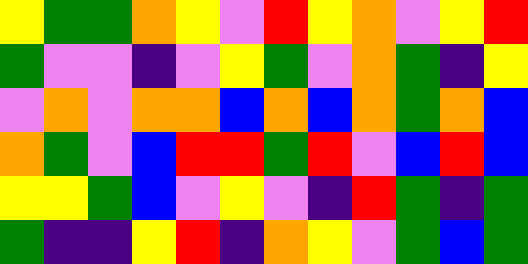[["yellow", "green", "green", "orange", "yellow", "violet", "red", "yellow", "orange", "violet", "yellow", "red"], ["green", "violet", "violet", "indigo", "violet", "yellow", "green", "violet", "orange", "green", "indigo", "yellow"], ["violet", "orange", "violet", "orange", "orange", "blue", "orange", "blue", "orange", "green", "orange", "blue"], ["orange", "green", "violet", "blue", "red", "red", "green", "red", "violet", "blue", "red", "blue"], ["yellow", "yellow", "green", "blue", "violet", "yellow", "violet", "indigo", "red", "green", "indigo", "green"], ["green", "indigo", "indigo", "yellow", "red", "indigo", "orange", "yellow", "violet", "green", "blue", "green"]]